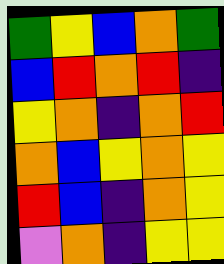[["green", "yellow", "blue", "orange", "green"], ["blue", "red", "orange", "red", "indigo"], ["yellow", "orange", "indigo", "orange", "red"], ["orange", "blue", "yellow", "orange", "yellow"], ["red", "blue", "indigo", "orange", "yellow"], ["violet", "orange", "indigo", "yellow", "yellow"]]